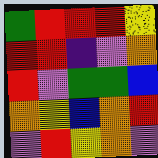[["green", "red", "red", "red", "yellow"], ["red", "red", "indigo", "violet", "orange"], ["red", "violet", "green", "green", "blue"], ["orange", "yellow", "blue", "orange", "red"], ["violet", "red", "yellow", "orange", "violet"]]